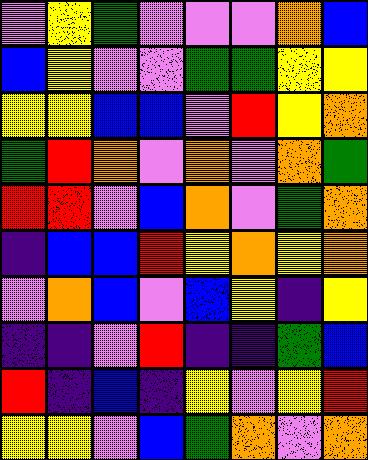[["violet", "yellow", "green", "violet", "violet", "violet", "orange", "blue"], ["blue", "yellow", "violet", "violet", "green", "green", "yellow", "yellow"], ["yellow", "yellow", "blue", "blue", "violet", "red", "yellow", "orange"], ["green", "red", "orange", "violet", "orange", "violet", "orange", "green"], ["red", "red", "violet", "blue", "orange", "violet", "green", "orange"], ["indigo", "blue", "blue", "red", "yellow", "orange", "yellow", "orange"], ["violet", "orange", "blue", "violet", "blue", "yellow", "indigo", "yellow"], ["indigo", "indigo", "violet", "red", "indigo", "indigo", "green", "blue"], ["red", "indigo", "blue", "indigo", "yellow", "violet", "yellow", "red"], ["yellow", "yellow", "violet", "blue", "green", "orange", "violet", "orange"]]